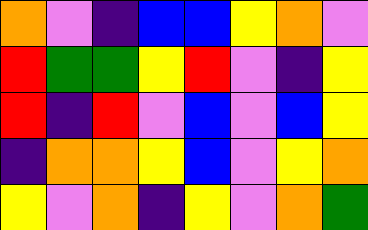[["orange", "violet", "indigo", "blue", "blue", "yellow", "orange", "violet"], ["red", "green", "green", "yellow", "red", "violet", "indigo", "yellow"], ["red", "indigo", "red", "violet", "blue", "violet", "blue", "yellow"], ["indigo", "orange", "orange", "yellow", "blue", "violet", "yellow", "orange"], ["yellow", "violet", "orange", "indigo", "yellow", "violet", "orange", "green"]]